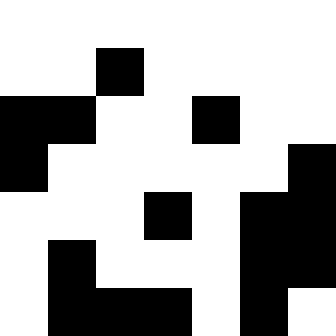[["white", "white", "white", "white", "white", "white", "white"], ["white", "white", "black", "white", "white", "white", "white"], ["black", "black", "white", "white", "black", "white", "white"], ["black", "white", "white", "white", "white", "white", "black"], ["white", "white", "white", "black", "white", "black", "black"], ["white", "black", "white", "white", "white", "black", "black"], ["white", "black", "black", "black", "white", "black", "white"]]